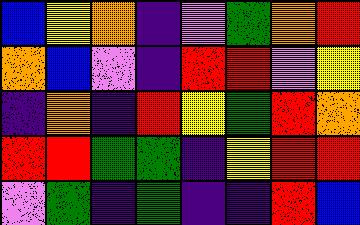[["blue", "yellow", "orange", "indigo", "violet", "green", "orange", "red"], ["orange", "blue", "violet", "indigo", "red", "red", "violet", "yellow"], ["indigo", "orange", "indigo", "red", "yellow", "green", "red", "orange"], ["red", "red", "green", "green", "indigo", "yellow", "red", "red"], ["violet", "green", "indigo", "green", "indigo", "indigo", "red", "blue"]]